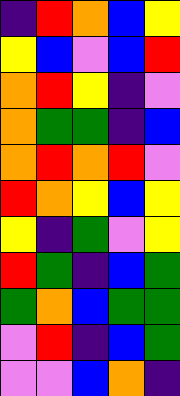[["indigo", "red", "orange", "blue", "yellow"], ["yellow", "blue", "violet", "blue", "red"], ["orange", "red", "yellow", "indigo", "violet"], ["orange", "green", "green", "indigo", "blue"], ["orange", "red", "orange", "red", "violet"], ["red", "orange", "yellow", "blue", "yellow"], ["yellow", "indigo", "green", "violet", "yellow"], ["red", "green", "indigo", "blue", "green"], ["green", "orange", "blue", "green", "green"], ["violet", "red", "indigo", "blue", "green"], ["violet", "violet", "blue", "orange", "indigo"]]